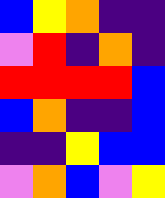[["blue", "yellow", "orange", "indigo", "indigo"], ["violet", "red", "indigo", "orange", "indigo"], ["red", "red", "red", "red", "blue"], ["blue", "orange", "indigo", "indigo", "blue"], ["indigo", "indigo", "yellow", "blue", "blue"], ["violet", "orange", "blue", "violet", "yellow"]]